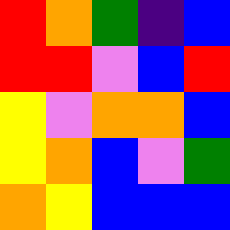[["red", "orange", "green", "indigo", "blue"], ["red", "red", "violet", "blue", "red"], ["yellow", "violet", "orange", "orange", "blue"], ["yellow", "orange", "blue", "violet", "green"], ["orange", "yellow", "blue", "blue", "blue"]]